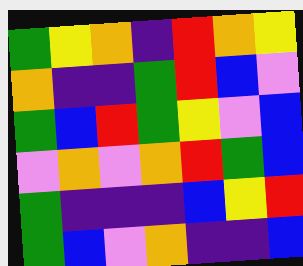[["green", "yellow", "orange", "indigo", "red", "orange", "yellow"], ["orange", "indigo", "indigo", "green", "red", "blue", "violet"], ["green", "blue", "red", "green", "yellow", "violet", "blue"], ["violet", "orange", "violet", "orange", "red", "green", "blue"], ["green", "indigo", "indigo", "indigo", "blue", "yellow", "red"], ["green", "blue", "violet", "orange", "indigo", "indigo", "blue"]]